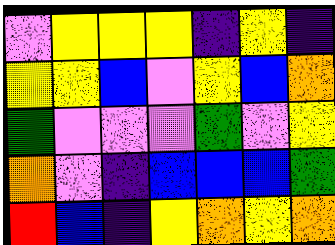[["violet", "yellow", "yellow", "yellow", "indigo", "yellow", "indigo"], ["yellow", "yellow", "blue", "violet", "yellow", "blue", "orange"], ["green", "violet", "violet", "violet", "green", "violet", "yellow"], ["orange", "violet", "indigo", "blue", "blue", "blue", "green"], ["red", "blue", "indigo", "yellow", "orange", "yellow", "orange"]]